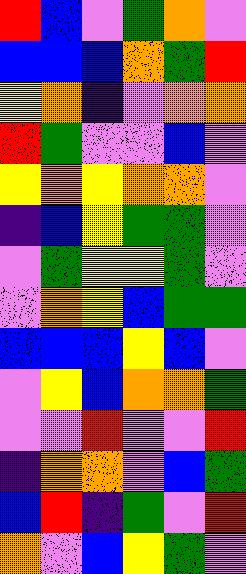[["red", "blue", "violet", "green", "orange", "violet"], ["blue", "blue", "blue", "orange", "green", "red"], ["yellow", "orange", "indigo", "violet", "orange", "orange"], ["red", "green", "violet", "violet", "blue", "violet"], ["yellow", "orange", "yellow", "orange", "orange", "violet"], ["indigo", "blue", "yellow", "green", "green", "violet"], ["violet", "green", "yellow", "yellow", "green", "violet"], ["violet", "orange", "yellow", "blue", "green", "green"], ["blue", "blue", "blue", "yellow", "blue", "violet"], ["violet", "yellow", "blue", "orange", "orange", "green"], ["violet", "violet", "red", "violet", "violet", "red"], ["indigo", "orange", "orange", "violet", "blue", "green"], ["blue", "red", "indigo", "green", "violet", "red"], ["orange", "violet", "blue", "yellow", "green", "violet"]]